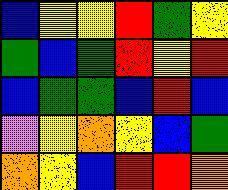[["blue", "yellow", "yellow", "red", "green", "yellow"], ["green", "blue", "green", "red", "yellow", "red"], ["blue", "green", "green", "blue", "red", "blue"], ["violet", "yellow", "orange", "yellow", "blue", "green"], ["orange", "yellow", "blue", "red", "red", "orange"]]